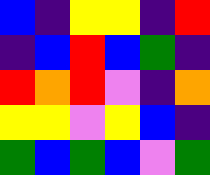[["blue", "indigo", "yellow", "yellow", "indigo", "red"], ["indigo", "blue", "red", "blue", "green", "indigo"], ["red", "orange", "red", "violet", "indigo", "orange"], ["yellow", "yellow", "violet", "yellow", "blue", "indigo"], ["green", "blue", "green", "blue", "violet", "green"]]